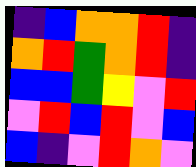[["indigo", "blue", "orange", "orange", "red", "indigo"], ["orange", "red", "green", "orange", "red", "indigo"], ["blue", "blue", "green", "yellow", "violet", "red"], ["violet", "red", "blue", "red", "violet", "blue"], ["blue", "indigo", "violet", "red", "orange", "violet"]]